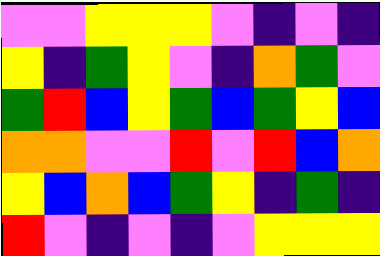[["violet", "violet", "yellow", "yellow", "yellow", "violet", "indigo", "violet", "indigo"], ["yellow", "indigo", "green", "yellow", "violet", "indigo", "orange", "green", "violet"], ["green", "red", "blue", "yellow", "green", "blue", "green", "yellow", "blue"], ["orange", "orange", "violet", "violet", "red", "violet", "red", "blue", "orange"], ["yellow", "blue", "orange", "blue", "green", "yellow", "indigo", "green", "indigo"], ["red", "violet", "indigo", "violet", "indigo", "violet", "yellow", "yellow", "yellow"]]